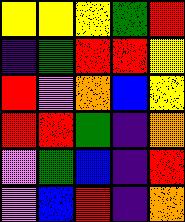[["yellow", "yellow", "yellow", "green", "red"], ["indigo", "green", "red", "red", "yellow"], ["red", "violet", "orange", "blue", "yellow"], ["red", "red", "green", "indigo", "orange"], ["violet", "green", "blue", "indigo", "red"], ["violet", "blue", "red", "indigo", "orange"]]